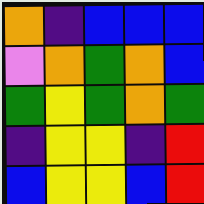[["orange", "indigo", "blue", "blue", "blue"], ["violet", "orange", "green", "orange", "blue"], ["green", "yellow", "green", "orange", "green"], ["indigo", "yellow", "yellow", "indigo", "red"], ["blue", "yellow", "yellow", "blue", "red"]]